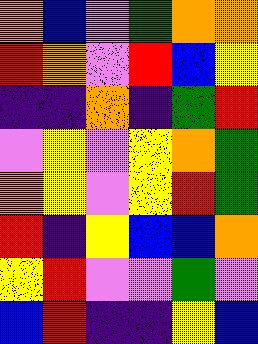[["orange", "blue", "violet", "green", "orange", "orange"], ["red", "orange", "violet", "red", "blue", "yellow"], ["indigo", "indigo", "orange", "indigo", "green", "red"], ["violet", "yellow", "violet", "yellow", "orange", "green"], ["orange", "yellow", "violet", "yellow", "red", "green"], ["red", "indigo", "yellow", "blue", "blue", "orange"], ["yellow", "red", "violet", "violet", "green", "violet"], ["blue", "red", "indigo", "indigo", "yellow", "blue"]]